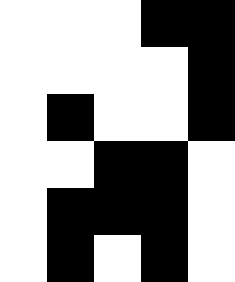[["white", "white", "white", "black", "black"], ["white", "white", "white", "white", "black"], ["white", "black", "white", "white", "black"], ["white", "white", "black", "black", "white"], ["white", "black", "black", "black", "white"], ["white", "black", "white", "black", "white"]]